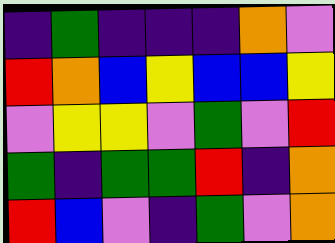[["indigo", "green", "indigo", "indigo", "indigo", "orange", "violet"], ["red", "orange", "blue", "yellow", "blue", "blue", "yellow"], ["violet", "yellow", "yellow", "violet", "green", "violet", "red"], ["green", "indigo", "green", "green", "red", "indigo", "orange"], ["red", "blue", "violet", "indigo", "green", "violet", "orange"]]